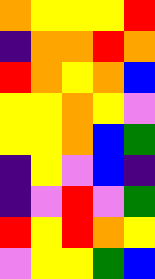[["orange", "yellow", "yellow", "yellow", "red"], ["indigo", "orange", "orange", "red", "orange"], ["red", "orange", "yellow", "orange", "blue"], ["yellow", "yellow", "orange", "yellow", "violet"], ["yellow", "yellow", "orange", "blue", "green"], ["indigo", "yellow", "violet", "blue", "indigo"], ["indigo", "violet", "red", "violet", "green"], ["red", "yellow", "red", "orange", "yellow"], ["violet", "yellow", "yellow", "green", "blue"]]